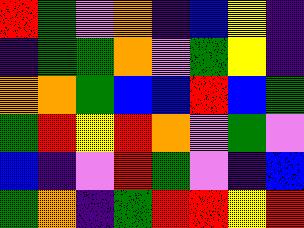[["red", "green", "violet", "orange", "indigo", "blue", "yellow", "indigo"], ["indigo", "green", "green", "orange", "violet", "green", "yellow", "indigo"], ["orange", "orange", "green", "blue", "blue", "red", "blue", "green"], ["green", "red", "yellow", "red", "orange", "violet", "green", "violet"], ["blue", "indigo", "violet", "red", "green", "violet", "indigo", "blue"], ["green", "orange", "indigo", "green", "red", "red", "yellow", "red"]]